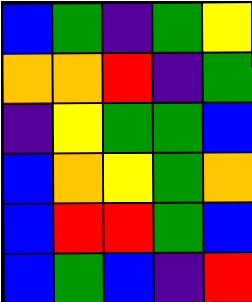[["blue", "green", "indigo", "green", "yellow"], ["orange", "orange", "red", "indigo", "green"], ["indigo", "yellow", "green", "green", "blue"], ["blue", "orange", "yellow", "green", "orange"], ["blue", "red", "red", "green", "blue"], ["blue", "green", "blue", "indigo", "red"]]